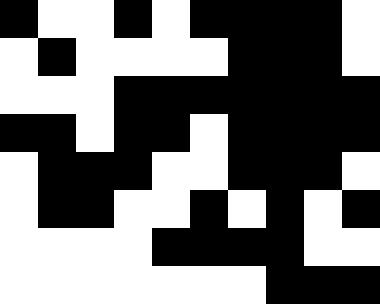[["black", "white", "white", "black", "white", "black", "black", "black", "black", "white"], ["white", "black", "white", "white", "white", "white", "black", "black", "black", "white"], ["white", "white", "white", "black", "black", "black", "black", "black", "black", "black"], ["black", "black", "white", "black", "black", "white", "black", "black", "black", "black"], ["white", "black", "black", "black", "white", "white", "black", "black", "black", "white"], ["white", "black", "black", "white", "white", "black", "white", "black", "white", "black"], ["white", "white", "white", "white", "black", "black", "black", "black", "white", "white"], ["white", "white", "white", "white", "white", "white", "white", "black", "black", "black"]]